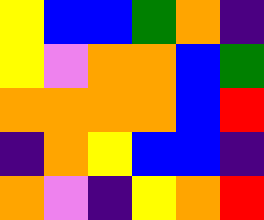[["yellow", "blue", "blue", "green", "orange", "indigo"], ["yellow", "violet", "orange", "orange", "blue", "green"], ["orange", "orange", "orange", "orange", "blue", "red"], ["indigo", "orange", "yellow", "blue", "blue", "indigo"], ["orange", "violet", "indigo", "yellow", "orange", "red"]]